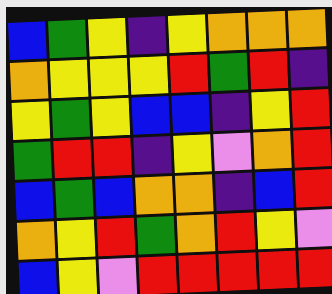[["blue", "green", "yellow", "indigo", "yellow", "orange", "orange", "orange"], ["orange", "yellow", "yellow", "yellow", "red", "green", "red", "indigo"], ["yellow", "green", "yellow", "blue", "blue", "indigo", "yellow", "red"], ["green", "red", "red", "indigo", "yellow", "violet", "orange", "red"], ["blue", "green", "blue", "orange", "orange", "indigo", "blue", "red"], ["orange", "yellow", "red", "green", "orange", "red", "yellow", "violet"], ["blue", "yellow", "violet", "red", "red", "red", "red", "red"]]